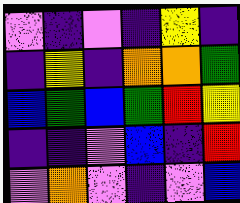[["violet", "indigo", "violet", "indigo", "yellow", "indigo"], ["indigo", "yellow", "indigo", "orange", "orange", "green"], ["blue", "green", "blue", "green", "red", "yellow"], ["indigo", "indigo", "violet", "blue", "indigo", "red"], ["violet", "orange", "violet", "indigo", "violet", "blue"]]